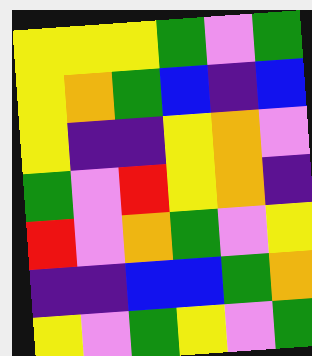[["yellow", "yellow", "yellow", "green", "violet", "green"], ["yellow", "orange", "green", "blue", "indigo", "blue"], ["yellow", "indigo", "indigo", "yellow", "orange", "violet"], ["green", "violet", "red", "yellow", "orange", "indigo"], ["red", "violet", "orange", "green", "violet", "yellow"], ["indigo", "indigo", "blue", "blue", "green", "orange"], ["yellow", "violet", "green", "yellow", "violet", "green"]]